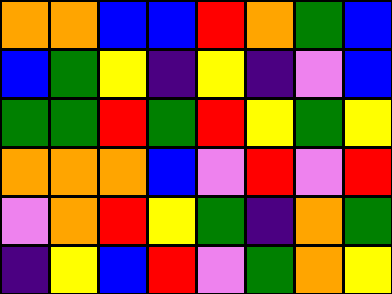[["orange", "orange", "blue", "blue", "red", "orange", "green", "blue"], ["blue", "green", "yellow", "indigo", "yellow", "indigo", "violet", "blue"], ["green", "green", "red", "green", "red", "yellow", "green", "yellow"], ["orange", "orange", "orange", "blue", "violet", "red", "violet", "red"], ["violet", "orange", "red", "yellow", "green", "indigo", "orange", "green"], ["indigo", "yellow", "blue", "red", "violet", "green", "orange", "yellow"]]